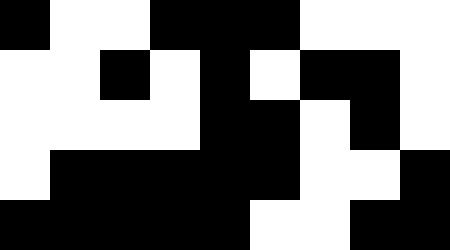[["black", "white", "white", "black", "black", "black", "white", "white", "white"], ["white", "white", "black", "white", "black", "white", "black", "black", "white"], ["white", "white", "white", "white", "black", "black", "white", "black", "white"], ["white", "black", "black", "black", "black", "black", "white", "white", "black"], ["black", "black", "black", "black", "black", "white", "white", "black", "black"]]